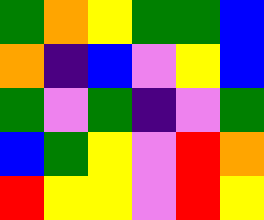[["green", "orange", "yellow", "green", "green", "blue"], ["orange", "indigo", "blue", "violet", "yellow", "blue"], ["green", "violet", "green", "indigo", "violet", "green"], ["blue", "green", "yellow", "violet", "red", "orange"], ["red", "yellow", "yellow", "violet", "red", "yellow"]]